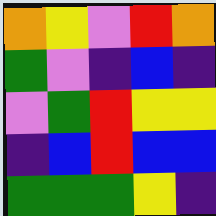[["orange", "yellow", "violet", "red", "orange"], ["green", "violet", "indigo", "blue", "indigo"], ["violet", "green", "red", "yellow", "yellow"], ["indigo", "blue", "red", "blue", "blue"], ["green", "green", "green", "yellow", "indigo"]]